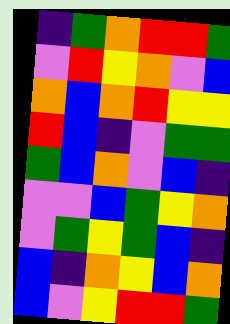[["indigo", "green", "orange", "red", "red", "green"], ["violet", "red", "yellow", "orange", "violet", "blue"], ["orange", "blue", "orange", "red", "yellow", "yellow"], ["red", "blue", "indigo", "violet", "green", "green"], ["green", "blue", "orange", "violet", "blue", "indigo"], ["violet", "violet", "blue", "green", "yellow", "orange"], ["violet", "green", "yellow", "green", "blue", "indigo"], ["blue", "indigo", "orange", "yellow", "blue", "orange"], ["blue", "violet", "yellow", "red", "red", "green"]]